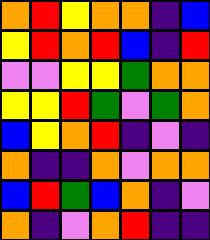[["orange", "red", "yellow", "orange", "orange", "indigo", "blue"], ["yellow", "red", "orange", "red", "blue", "indigo", "red"], ["violet", "violet", "yellow", "yellow", "green", "orange", "orange"], ["yellow", "yellow", "red", "green", "violet", "green", "orange"], ["blue", "yellow", "orange", "red", "indigo", "violet", "indigo"], ["orange", "indigo", "indigo", "orange", "violet", "orange", "orange"], ["blue", "red", "green", "blue", "orange", "indigo", "violet"], ["orange", "indigo", "violet", "orange", "red", "indigo", "indigo"]]